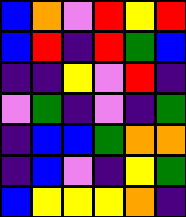[["blue", "orange", "violet", "red", "yellow", "red"], ["blue", "red", "indigo", "red", "green", "blue"], ["indigo", "indigo", "yellow", "violet", "red", "indigo"], ["violet", "green", "indigo", "violet", "indigo", "green"], ["indigo", "blue", "blue", "green", "orange", "orange"], ["indigo", "blue", "violet", "indigo", "yellow", "green"], ["blue", "yellow", "yellow", "yellow", "orange", "indigo"]]